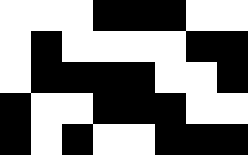[["white", "white", "white", "black", "black", "black", "white", "white"], ["white", "black", "white", "white", "white", "white", "black", "black"], ["white", "black", "black", "black", "black", "white", "white", "black"], ["black", "white", "white", "black", "black", "black", "white", "white"], ["black", "white", "black", "white", "white", "black", "black", "black"]]